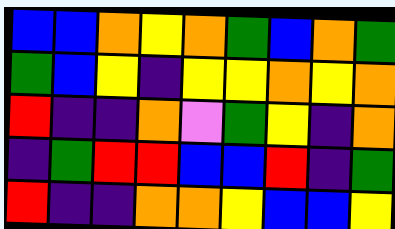[["blue", "blue", "orange", "yellow", "orange", "green", "blue", "orange", "green"], ["green", "blue", "yellow", "indigo", "yellow", "yellow", "orange", "yellow", "orange"], ["red", "indigo", "indigo", "orange", "violet", "green", "yellow", "indigo", "orange"], ["indigo", "green", "red", "red", "blue", "blue", "red", "indigo", "green"], ["red", "indigo", "indigo", "orange", "orange", "yellow", "blue", "blue", "yellow"]]